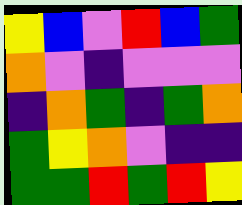[["yellow", "blue", "violet", "red", "blue", "green"], ["orange", "violet", "indigo", "violet", "violet", "violet"], ["indigo", "orange", "green", "indigo", "green", "orange"], ["green", "yellow", "orange", "violet", "indigo", "indigo"], ["green", "green", "red", "green", "red", "yellow"]]